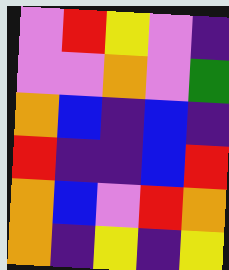[["violet", "red", "yellow", "violet", "indigo"], ["violet", "violet", "orange", "violet", "green"], ["orange", "blue", "indigo", "blue", "indigo"], ["red", "indigo", "indigo", "blue", "red"], ["orange", "blue", "violet", "red", "orange"], ["orange", "indigo", "yellow", "indigo", "yellow"]]